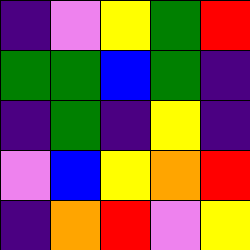[["indigo", "violet", "yellow", "green", "red"], ["green", "green", "blue", "green", "indigo"], ["indigo", "green", "indigo", "yellow", "indigo"], ["violet", "blue", "yellow", "orange", "red"], ["indigo", "orange", "red", "violet", "yellow"]]